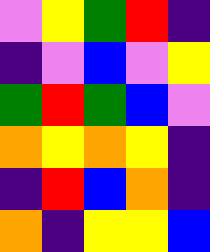[["violet", "yellow", "green", "red", "indigo"], ["indigo", "violet", "blue", "violet", "yellow"], ["green", "red", "green", "blue", "violet"], ["orange", "yellow", "orange", "yellow", "indigo"], ["indigo", "red", "blue", "orange", "indigo"], ["orange", "indigo", "yellow", "yellow", "blue"]]